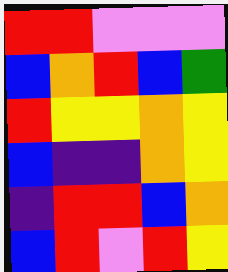[["red", "red", "violet", "violet", "violet"], ["blue", "orange", "red", "blue", "green"], ["red", "yellow", "yellow", "orange", "yellow"], ["blue", "indigo", "indigo", "orange", "yellow"], ["indigo", "red", "red", "blue", "orange"], ["blue", "red", "violet", "red", "yellow"]]